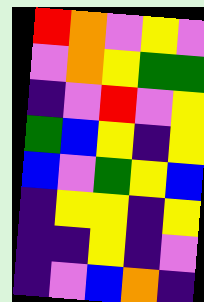[["red", "orange", "violet", "yellow", "violet"], ["violet", "orange", "yellow", "green", "green"], ["indigo", "violet", "red", "violet", "yellow"], ["green", "blue", "yellow", "indigo", "yellow"], ["blue", "violet", "green", "yellow", "blue"], ["indigo", "yellow", "yellow", "indigo", "yellow"], ["indigo", "indigo", "yellow", "indigo", "violet"], ["indigo", "violet", "blue", "orange", "indigo"]]